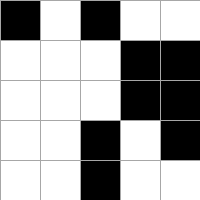[["black", "white", "black", "white", "white"], ["white", "white", "white", "black", "black"], ["white", "white", "white", "black", "black"], ["white", "white", "black", "white", "black"], ["white", "white", "black", "white", "white"]]